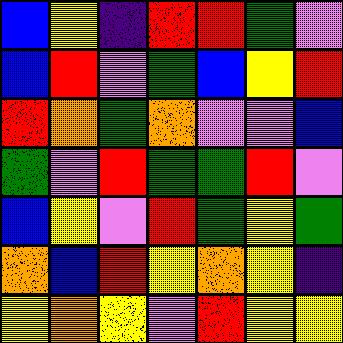[["blue", "yellow", "indigo", "red", "red", "green", "violet"], ["blue", "red", "violet", "green", "blue", "yellow", "red"], ["red", "orange", "green", "orange", "violet", "violet", "blue"], ["green", "violet", "red", "green", "green", "red", "violet"], ["blue", "yellow", "violet", "red", "green", "yellow", "green"], ["orange", "blue", "red", "yellow", "orange", "yellow", "indigo"], ["yellow", "orange", "yellow", "violet", "red", "yellow", "yellow"]]